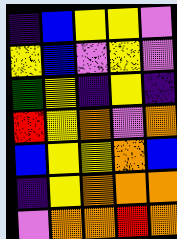[["indigo", "blue", "yellow", "yellow", "violet"], ["yellow", "blue", "violet", "yellow", "violet"], ["green", "yellow", "indigo", "yellow", "indigo"], ["red", "yellow", "orange", "violet", "orange"], ["blue", "yellow", "yellow", "orange", "blue"], ["indigo", "yellow", "orange", "orange", "orange"], ["violet", "orange", "orange", "red", "orange"]]